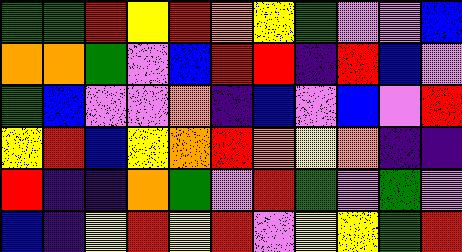[["green", "green", "red", "yellow", "red", "orange", "yellow", "green", "violet", "violet", "blue"], ["orange", "orange", "green", "violet", "blue", "red", "red", "indigo", "red", "blue", "violet"], ["green", "blue", "violet", "violet", "orange", "indigo", "blue", "violet", "blue", "violet", "red"], ["yellow", "red", "blue", "yellow", "orange", "red", "orange", "yellow", "orange", "indigo", "indigo"], ["red", "indigo", "indigo", "orange", "green", "violet", "red", "green", "violet", "green", "violet"], ["blue", "indigo", "yellow", "red", "yellow", "red", "violet", "yellow", "yellow", "green", "red"]]